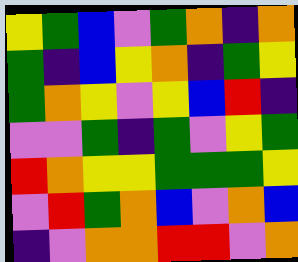[["yellow", "green", "blue", "violet", "green", "orange", "indigo", "orange"], ["green", "indigo", "blue", "yellow", "orange", "indigo", "green", "yellow"], ["green", "orange", "yellow", "violet", "yellow", "blue", "red", "indigo"], ["violet", "violet", "green", "indigo", "green", "violet", "yellow", "green"], ["red", "orange", "yellow", "yellow", "green", "green", "green", "yellow"], ["violet", "red", "green", "orange", "blue", "violet", "orange", "blue"], ["indigo", "violet", "orange", "orange", "red", "red", "violet", "orange"]]